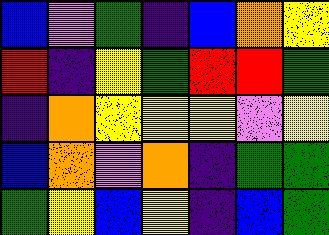[["blue", "violet", "green", "indigo", "blue", "orange", "yellow"], ["red", "indigo", "yellow", "green", "red", "red", "green"], ["indigo", "orange", "yellow", "yellow", "yellow", "violet", "yellow"], ["blue", "orange", "violet", "orange", "indigo", "green", "green"], ["green", "yellow", "blue", "yellow", "indigo", "blue", "green"]]